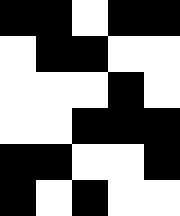[["black", "black", "white", "black", "black"], ["white", "black", "black", "white", "white"], ["white", "white", "white", "black", "white"], ["white", "white", "black", "black", "black"], ["black", "black", "white", "white", "black"], ["black", "white", "black", "white", "white"]]